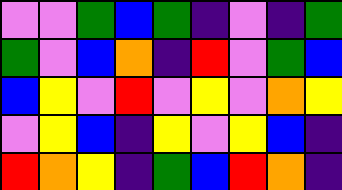[["violet", "violet", "green", "blue", "green", "indigo", "violet", "indigo", "green"], ["green", "violet", "blue", "orange", "indigo", "red", "violet", "green", "blue"], ["blue", "yellow", "violet", "red", "violet", "yellow", "violet", "orange", "yellow"], ["violet", "yellow", "blue", "indigo", "yellow", "violet", "yellow", "blue", "indigo"], ["red", "orange", "yellow", "indigo", "green", "blue", "red", "orange", "indigo"]]